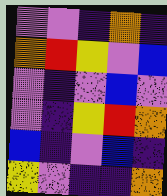[["violet", "violet", "indigo", "orange", "indigo"], ["orange", "red", "yellow", "violet", "blue"], ["violet", "indigo", "violet", "blue", "violet"], ["violet", "indigo", "yellow", "red", "orange"], ["blue", "indigo", "violet", "blue", "indigo"], ["yellow", "violet", "indigo", "indigo", "orange"]]